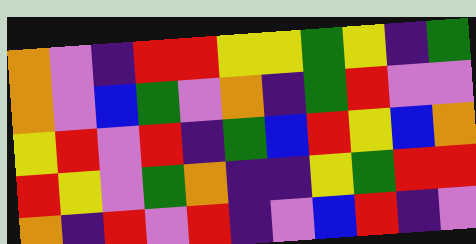[["orange", "violet", "indigo", "red", "red", "yellow", "yellow", "green", "yellow", "indigo", "green"], ["orange", "violet", "blue", "green", "violet", "orange", "indigo", "green", "red", "violet", "violet"], ["yellow", "red", "violet", "red", "indigo", "green", "blue", "red", "yellow", "blue", "orange"], ["red", "yellow", "violet", "green", "orange", "indigo", "indigo", "yellow", "green", "red", "red"], ["orange", "indigo", "red", "violet", "red", "indigo", "violet", "blue", "red", "indigo", "violet"]]